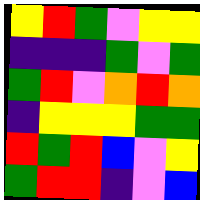[["yellow", "red", "green", "violet", "yellow", "yellow"], ["indigo", "indigo", "indigo", "green", "violet", "green"], ["green", "red", "violet", "orange", "red", "orange"], ["indigo", "yellow", "yellow", "yellow", "green", "green"], ["red", "green", "red", "blue", "violet", "yellow"], ["green", "red", "red", "indigo", "violet", "blue"]]